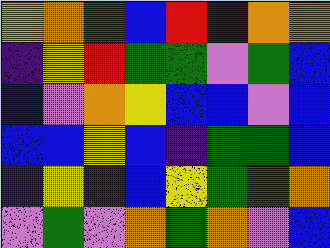[["yellow", "orange", "green", "blue", "red", "indigo", "orange", "orange"], ["indigo", "yellow", "red", "green", "green", "violet", "green", "blue"], ["blue", "violet", "orange", "yellow", "blue", "blue", "violet", "blue"], ["blue", "blue", "yellow", "blue", "indigo", "green", "green", "blue"], ["indigo", "yellow", "indigo", "blue", "yellow", "green", "green", "orange"], ["violet", "green", "violet", "orange", "green", "orange", "violet", "blue"]]